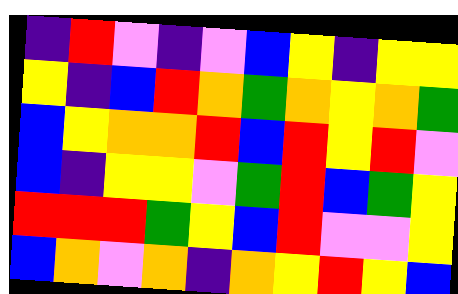[["indigo", "red", "violet", "indigo", "violet", "blue", "yellow", "indigo", "yellow", "yellow"], ["yellow", "indigo", "blue", "red", "orange", "green", "orange", "yellow", "orange", "green"], ["blue", "yellow", "orange", "orange", "red", "blue", "red", "yellow", "red", "violet"], ["blue", "indigo", "yellow", "yellow", "violet", "green", "red", "blue", "green", "yellow"], ["red", "red", "red", "green", "yellow", "blue", "red", "violet", "violet", "yellow"], ["blue", "orange", "violet", "orange", "indigo", "orange", "yellow", "red", "yellow", "blue"]]